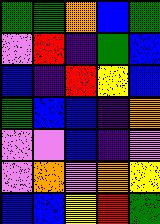[["green", "green", "orange", "blue", "green"], ["violet", "red", "indigo", "green", "blue"], ["blue", "indigo", "red", "yellow", "blue"], ["green", "blue", "blue", "indigo", "orange"], ["violet", "violet", "blue", "indigo", "violet"], ["violet", "orange", "violet", "orange", "yellow"], ["blue", "blue", "yellow", "red", "green"]]